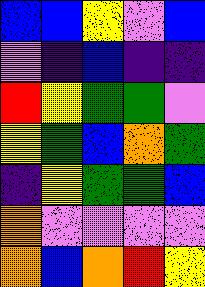[["blue", "blue", "yellow", "violet", "blue"], ["violet", "indigo", "blue", "indigo", "indigo"], ["red", "yellow", "green", "green", "violet"], ["yellow", "green", "blue", "orange", "green"], ["indigo", "yellow", "green", "green", "blue"], ["orange", "violet", "violet", "violet", "violet"], ["orange", "blue", "orange", "red", "yellow"]]